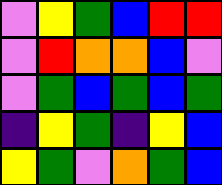[["violet", "yellow", "green", "blue", "red", "red"], ["violet", "red", "orange", "orange", "blue", "violet"], ["violet", "green", "blue", "green", "blue", "green"], ["indigo", "yellow", "green", "indigo", "yellow", "blue"], ["yellow", "green", "violet", "orange", "green", "blue"]]